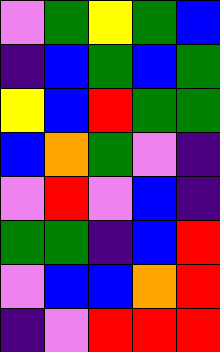[["violet", "green", "yellow", "green", "blue"], ["indigo", "blue", "green", "blue", "green"], ["yellow", "blue", "red", "green", "green"], ["blue", "orange", "green", "violet", "indigo"], ["violet", "red", "violet", "blue", "indigo"], ["green", "green", "indigo", "blue", "red"], ["violet", "blue", "blue", "orange", "red"], ["indigo", "violet", "red", "red", "red"]]